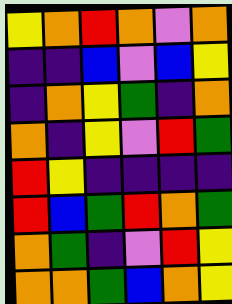[["yellow", "orange", "red", "orange", "violet", "orange"], ["indigo", "indigo", "blue", "violet", "blue", "yellow"], ["indigo", "orange", "yellow", "green", "indigo", "orange"], ["orange", "indigo", "yellow", "violet", "red", "green"], ["red", "yellow", "indigo", "indigo", "indigo", "indigo"], ["red", "blue", "green", "red", "orange", "green"], ["orange", "green", "indigo", "violet", "red", "yellow"], ["orange", "orange", "green", "blue", "orange", "yellow"]]